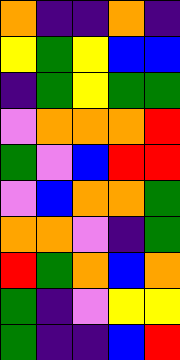[["orange", "indigo", "indigo", "orange", "indigo"], ["yellow", "green", "yellow", "blue", "blue"], ["indigo", "green", "yellow", "green", "green"], ["violet", "orange", "orange", "orange", "red"], ["green", "violet", "blue", "red", "red"], ["violet", "blue", "orange", "orange", "green"], ["orange", "orange", "violet", "indigo", "green"], ["red", "green", "orange", "blue", "orange"], ["green", "indigo", "violet", "yellow", "yellow"], ["green", "indigo", "indigo", "blue", "red"]]